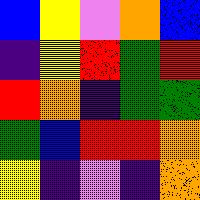[["blue", "yellow", "violet", "orange", "blue"], ["indigo", "yellow", "red", "green", "red"], ["red", "orange", "indigo", "green", "green"], ["green", "blue", "red", "red", "orange"], ["yellow", "indigo", "violet", "indigo", "orange"]]